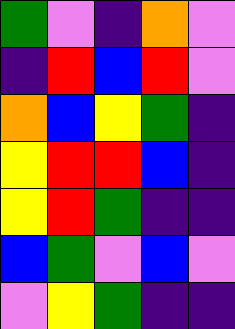[["green", "violet", "indigo", "orange", "violet"], ["indigo", "red", "blue", "red", "violet"], ["orange", "blue", "yellow", "green", "indigo"], ["yellow", "red", "red", "blue", "indigo"], ["yellow", "red", "green", "indigo", "indigo"], ["blue", "green", "violet", "blue", "violet"], ["violet", "yellow", "green", "indigo", "indigo"]]